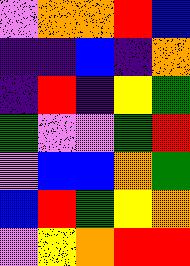[["violet", "orange", "orange", "red", "blue"], ["indigo", "indigo", "blue", "indigo", "orange"], ["indigo", "red", "indigo", "yellow", "green"], ["green", "violet", "violet", "green", "red"], ["violet", "blue", "blue", "orange", "green"], ["blue", "red", "green", "yellow", "orange"], ["violet", "yellow", "orange", "red", "red"]]